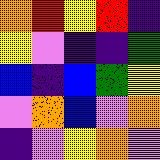[["orange", "red", "yellow", "red", "indigo"], ["yellow", "violet", "indigo", "indigo", "green"], ["blue", "indigo", "blue", "green", "yellow"], ["violet", "orange", "blue", "violet", "orange"], ["indigo", "violet", "yellow", "orange", "violet"]]